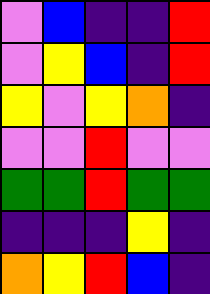[["violet", "blue", "indigo", "indigo", "red"], ["violet", "yellow", "blue", "indigo", "red"], ["yellow", "violet", "yellow", "orange", "indigo"], ["violet", "violet", "red", "violet", "violet"], ["green", "green", "red", "green", "green"], ["indigo", "indigo", "indigo", "yellow", "indigo"], ["orange", "yellow", "red", "blue", "indigo"]]